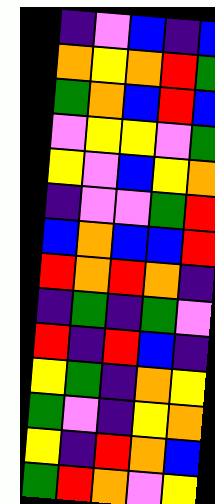[["indigo", "violet", "blue", "indigo", "blue"], ["orange", "yellow", "orange", "red", "green"], ["green", "orange", "blue", "red", "blue"], ["violet", "yellow", "yellow", "violet", "green"], ["yellow", "violet", "blue", "yellow", "orange"], ["indigo", "violet", "violet", "green", "red"], ["blue", "orange", "blue", "blue", "red"], ["red", "orange", "red", "orange", "indigo"], ["indigo", "green", "indigo", "green", "violet"], ["red", "indigo", "red", "blue", "indigo"], ["yellow", "green", "indigo", "orange", "yellow"], ["green", "violet", "indigo", "yellow", "orange"], ["yellow", "indigo", "red", "orange", "blue"], ["green", "red", "orange", "violet", "yellow"]]